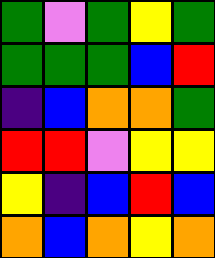[["green", "violet", "green", "yellow", "green"], ["green", "green", "green", "blue", "red"], ["indigo", "blue", "orange", "orange", "green"], ["red", "red", "violet", "yellow", "yellow"], ["yellow", "indigo", "blue", "red", "blue"], ["orange", "blue", "orange", "yellow", "orange"]]